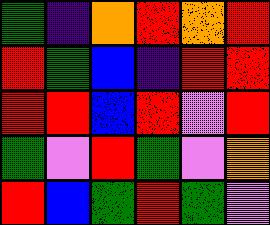[["green", "indigo", "orange", "red", "orange", "red"], ["red", "green", "blue", "indigo", "red", "red"], ["red", "red", "blue", "red", "violet", "red"], ["green", "violet", "red", "green", "violet", "orange"], ["red", "blue", "green", "red", "green", "violet"]]